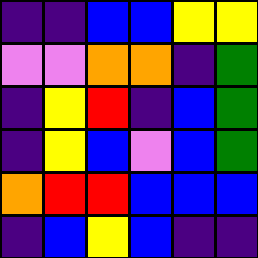[["indigo", "indigo", "blue", "blue", "yellow", "yellow"], ["violet", "violet", "orange", "orange", "indigo", "green"], ["indigo", "yellow", "red", "indigo", "blue", "green"], ["indigo", "yellow", "blue", "violet", "blue", "green"], ["orange", "red", "red", "blue", "blue", "blue"], ["indigo", "blue", "yellow", "blue", "indigo", "indigo"]]